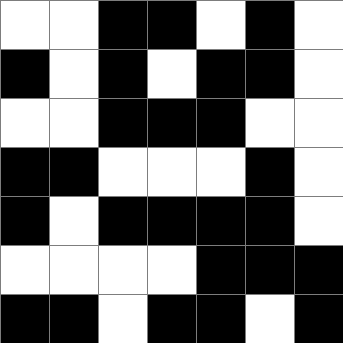[["white", "white", "black", "black", "white", "black", "white"], ["black", "white", "black", "white", "black", "black", "white"], ["white", "white", "black", "black", "black", "white", "white"], ["black", "black", "white", "white", "white", "black", "white"], ["black", "white", "black", "black", "black", "black", "white"], ["white", "white", "white", "white", "black", "black", "black"], ["black", "black", "white", "black", "black", "white", "black"]]